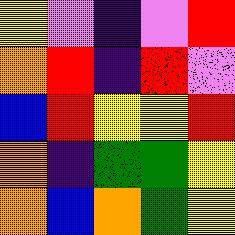[["yellow", "violet", "indigo", "violet", "red"], ["orange", "red", "indigo", "red", "violet"], ["blue", "red", "yellow", "yellow", "red"], ["orange", "indigo", "green", "green", "yellow"], ["orange", "blue", "orange", "green", "yellow"]]